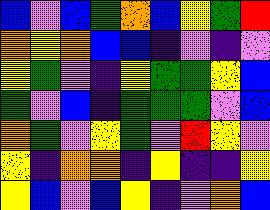[["blue", "violet", "blue", "green", "orange", "blue", "yellow", "green", "red"], ["orange", "yellow", "orange", "blue", "blue", "indigo", "violet", "indigo", "violet"], ["yellow", "green", "violet", "indigo", "yellow", "green", "green", "yellow", "blue"], ["green", "violet", "blue", "indigo", "green", "green", "green", "violet", "blue"], ["orange", "green", "violet", "yellow", "green", "violet", "red", "yellow", "violet"], ["yellow", "indigo", "orange", "orange", "indigo", "yellow", "indigo", "indigo", "yellow"], ["yellow", "blue", "violet", "blue", "yellow", "indigo", "violet", "orange", "blue"]]